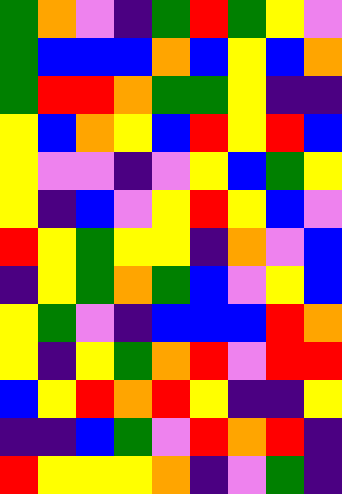[["green", "orange", "violet", "indigo", "green", "red", "green", "yellow", "violet"], ["green", "blue", "blue", "blue", "orange", "blue", "yellow", "blue", "orange"], ["green", "red", "red", "orange", "green", "green", "yellow", "indigo", "indigo"], ["yellow", "blue", "orange", "yellow", "blue", "red", "yellow", "red", "blue"], ["yellow", "violet", "violet", "indigo", "violet", "yellow", "blue", "green", "yellow"], ["yellow", "indigo", "blue", "violet", "yellow", "red", "yellow", "blue", "violet"], ["red", "yellow", "green", "yellow", "yellow", "indigo", "orange", "violet", "blue"], ["indigo", "yellow", "green", "orange", "green", "blue", "violet", "yellow", "blue"], ["yellow", "green", "violet", "indigo", "blue", "blue", "blue", "red", "orange"], ["yellow", "indigo", "yellow", "green", "orange", "red", "violet", "red", "red"], ["blue", "yellow", "red", "orange", "red", "yellow", "indigo", "indigo", "yellow"], ["indigo", "indigo", "blue", "green", "violet", "red", "orange", "red", "indigo"], ["red", "yellow", "yellow", "yellow", "orange", "indigo", "violet", "green", "indigo"]]